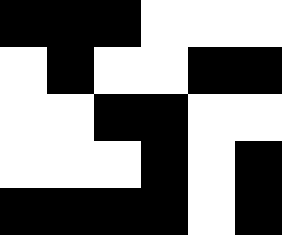[["black", "black", "black", "white", "white", "white"], ["white", "black", "white", "white", "black", "black"], ["white", "white", "black", "black", "white", "white"], ["white", "white", "white", "black", "white", "black"], ["black", "black", "black", "black", "white", "black"]]